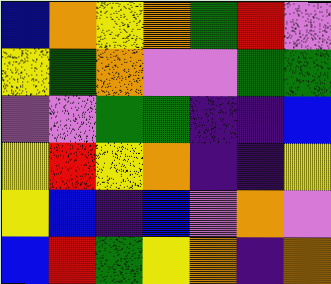[["blue", "orange", "yellow", "orange", "green", "red", "violet"], ["yellow", "green", "orange", "violet", "violet", "green", "green"], ["violet", "violet", "green", "green", "indigo", "indigo", "blue"], ["yellow", "red", "yellow", "orange", "indigo", "indigo", "yellow"], ["yellow", "blue", "indigo", "blue", "violet", "orange", "violet"], ["blue", "red", "green", "yellow", "orange", "indigo", "orange"]]